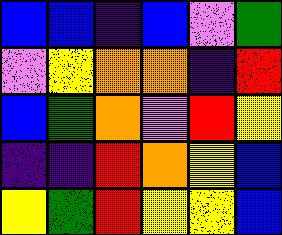[["blue", "blue", "indigo", "blue", "violet", "green"], ["violet", "yellow", "orange", "orange", "indigo", "red"], ["blue", "green", "orange", "violet", "red", "yellow"], ["indigo", "indigo", "red", "orange", "yellow", "blue"], ["yellow", "green", "red", "yellow", "yellow", "blue"]]